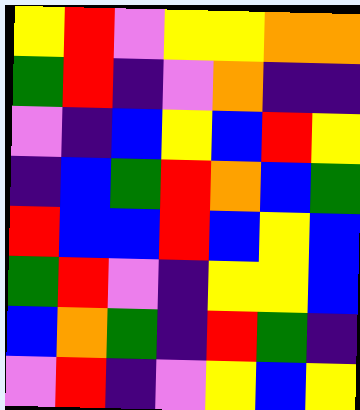[["yellow", "red", "violet", "yellow", "yellow", "orange", "orange"], ["green", "red", "indigo", "violet", "orange", "indigo", "indigo"], ["violet", "indigo", "blue", "yellow", "blue", "red", "yellow"], ["indigo", "blue", "green", "red", "orange", "blue", "green"], ["red", "blue", "blue", "red", "blue", "yellow", "blue"], ["green", "red", "violet", "indigo", "yellow", "yellow", "blue"], ["blue", "orange", "green", "indigo", "red", "green", "indigo"], ["violet", "red", "indigo", "violet", "yellow", "blue", "yellow"]]